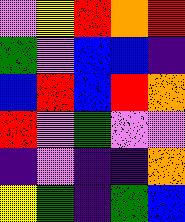[["violet", "yellow", "red", "orange", "red"], ["green", "violet", "blue", "blue", "indigo"], ["blue", "red", "blue", "red", "orange"], ["red", "violet", "green", "violet", "violet"], ["indigo", "violet", "indigo", "indigo", "orange"], ["yellow", "green", "indigo", "green", "blue"]]